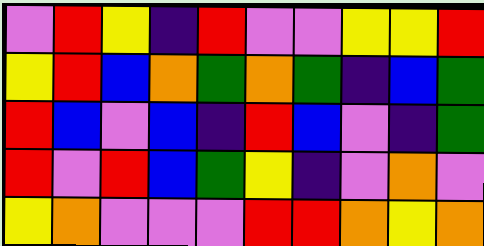[["violet", "red", "yellow", "indigo", "red", "violet", "violet", "yellow", "yellow", "red"], ["yellow", "red", "blue", "orange", "green", "orange", "green", "indigo", "blue", "green"], ["red", "blue", "violet", "blue", "indigo", "red", "blue", "violet", "indigo", "green"], ["red", "violet", "red", "blue", "green", "yellow", "indigo", "violet", "orange", "violet"], ["yellow", "orange", "violet", "violet", "violet", "red", "red", "orange", "yellow", "orange"]]